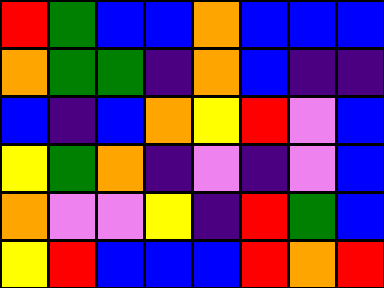[["red", "green", "blue", "blue", "orange", "blue", "blue", "blue"], ["orange", "green", "green", "indigo", "orange", "blue", "indigo", "indigo"], ["blue", "indigo", "blue", "orange", "yellow", "red", "violet", "blue"], ["yellow", "green", "orange", "indigo", "violet", "indigo", "violet", "blue"], ["orange", "violet", "violet", "yellow", "indigo", "red", "green", "blue"], ["yellow", "red", "blue", "blue", "blue", "red", "orange", "red"]]